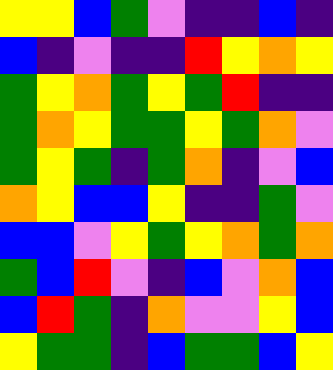[["yellow", "yellow", "blue", "green", "violet", "indigo", "indigo", "blue", "indigo"], ["blue", "indigo", "violet", "indigo", "indigo", "red", "yellow", "orange", "yellow"], ["green", "yellow", "orange", "green", "yellow", "green", "red", "indigo", "indigo"], ["green", "orange", "yellow", "green", "green", "yellow", "green", "orange", "violet"], ["green", "yellow", "green", "indigo", "green", "orange", "indigo", "violet", "blue"], ["orange", "yellow", "blue", "blue", "yellow", "indigo", "indigo", "green", "violet"], ["blue", "blue", "violet", "yellow", "green", "yellow", "orange", "green", "orange"], ["green", "blue", "red", "violet", "indigo", "blue", "violet", "orange", "blue"], ["blue", "red", "green", "indigo", "orange", "violet", "violet", "yellow", "blue"], ["yellow", "green", "green", "indigo", "blue", "green", "green", "blue", "yellow"]]